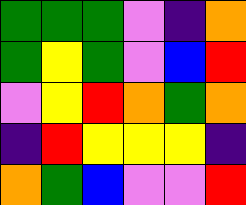[["green", "green", "green", "violet", "indigo", "orange"], ["green", "yellow", "green", "violet", "blue", "red"], ["violet", "yellow", "red", "orange", "green", "orange"], ["indigo", "red", "yellow", "yellow", "yellow", "indigo"], ["orange", "green", "blue", "violet", "violet", "red"]]